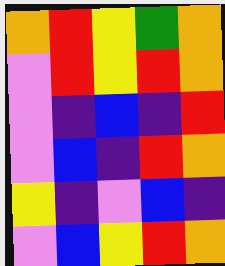[["orange", "red", "yellow", "green", "orange"], ["violet", "red", "yellow", "red", "orange"], ["violet", "indigo", "blue", "indigo", "red"], ["violet", "blue", "indigo", "red", "orange"], ["yellow", "indigo", "violet", "blue", "indigo"], ["violet", "blue", "yellow", "red", "orange"]]